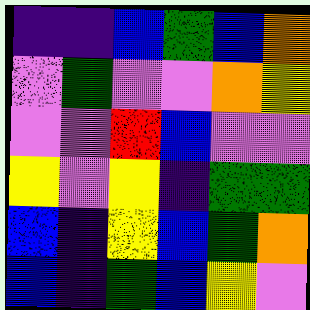[["indigo", "indigo", "blue", "green", "blue", "orange"], ["violet", "green", "violet", "violet", "orange", "yellow"], ["violet", "violet", "red", "blue", "violet", "violet"], ["yellow", "violet", "yellow", "indigo", "green", "green"], ["blue", "indigo", "yellow", "blue", "green", "orange"], ["blue", "indigo", "green", "blue", "yellow", "violet"]]